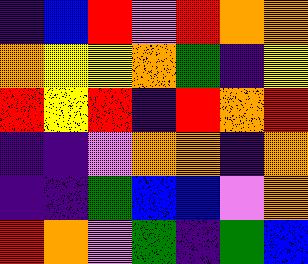[["indigo", "blue", "red", "violet", "red", "orange", "orange"], ["orange", "yellow", "yellow", "orange", "green", "indigo", "yellow"], ["red", "yellow", "red", "indigo", "red", "orange", "red"], ["indigo", "indigo", "violet", "orange", "orange", "indigo", "orange"], ["indigo", "indigo", "green", "blue", "blue", "violet", "orange"], ["red", "orange", "violet", "green", "indigo", "green", "blue"]]